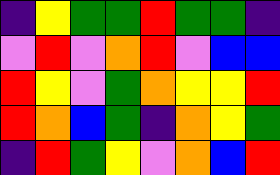[["indigo", "yellow", "green", "green", "red", "green", "green", "indigo"], ["violet", "red", "violet", "orange", "red", "violet", "blue", "blue"], ["red", "yellow", "violet", "green", "orange", "yellow", "yellow", "red"], ["red", "orange", "blue", "green", "indigo", "orange", "yellow", "green"], ["indigo", "red", "green", "yellow", "violet", "orange", "blue", "red"]]